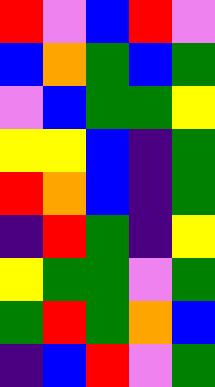[["red", "violet", "blue", "red", "violet"], ["blue", "orange", "green", "blue", "green"], ["violet", "blue", "green", "green", "yellow"], ["yellow", "yellow", "blue", "indigo", "green"], ["red", "orange", "blue", "indigo", "green"], ["indigo", "red", "green", "indigo", "yellow"], ["yellow", "green", "green", "violet", "green"], ["green", "red", "green", "orange", "blue"], ["indigo", "blue", "red", "violet", "green"]]